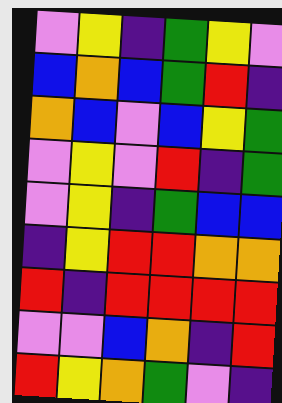[["violet", "yellow", "indigo", "green", "yellow", "violet"], ["blue", "orange", "blue", "green", "red", "indigo"], ["orange", "blue", "violet", "blue", "yellow", "green"], ["violet", "yellow", "violet", "red", "indigo", "green"], ["violet", "yellow", "indigo", "green", "blue", "blue"], ["indigo", "yellow", "red", "red", "orange", "orange"], ["red", "indigo", "red", "red", "red", "red"], ["violet", "violet", "blue", "orange", "indigo", "red"], ["red", "yellow", "orange", "green", "violet", "indigo"]]